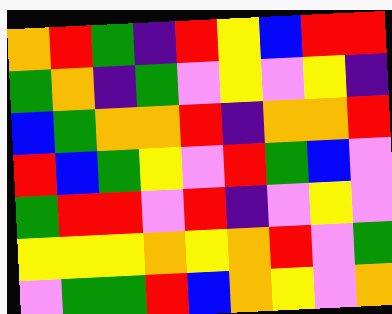[["orange", "red", "green", "indigo", "red", "yellow", "blue", "red", "red"], ["green", "orange", "indigo", "green", "violet", "yellow", "violet", "yellow", "indigo"], ["blue", "green", "orange", "orange", "red", "indigo", "orange", "orange", "red"], ["red", "blue", "green", "yellow", "violet", "red", "green", "blue", "violet"], ["green", "red", "red", "violet", "red", "indigo", "violet", "yellow", "violet"], ["yellow", "yellow", "yellow", "orange", "yellow", "orange", "red", "violet", "green"], ["violet", "green", "green", "red", "blue", "orange", "yellow", "violet", "orange"]]